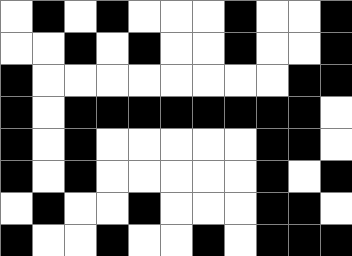[["white", "black", "white", "black", "white", "white", "white", "black", "white", "white", "black"], ["white", "white", "black", "white", "black", "white", "white", "black", "white", "white", "black"], ["black", "white", "white", "white", "white", "white", "white", "white", "white", "black", "black"], ["black", "white", "black", "black", "black", "black", "black", "black", "black", "black", "white"], ["black", "white", "black", "white", "white", "white", "white", "white", "black", "black", "white"], ["black", "white", "black", "white", "white", "white", "white", "white", "black", "white", "black"], ["white", "black", "white", "white", "black", "white", "white", "white", "black", "black", "white"], ["black", "white", "white", "black", "white", "white", "black", "white", "black", "black", "black"]]